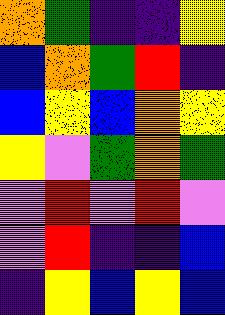[["orange", "green", "indigo", "indigo", "yellow"], ["blue", "orange", "green", "red", "indigo"], ["blue", "yellow", "blue", "orange", "yellow"], ["yellow", "violet", "green", "orange", "green"], ["violet", "red", "violet", "red", "violet"], ["violet", "red", "indigo", "indigo", "blue"], ["indigo", "yellow", "blue", "yellow", "blue"]]